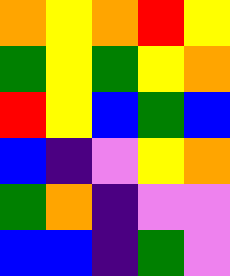[["orange", "yellow", "orange", "red", "yellow"], ["green", "yellow", "green", "yellow", "orange"], ["red", "yellow", "blue", "green", "blue"], ["blue", "indigo", "violet", "yellow", "orange"], ["green", "orange", "indigo", "violet", "violet"], ["blue", "blue", "indigo", "green", "violet"]]